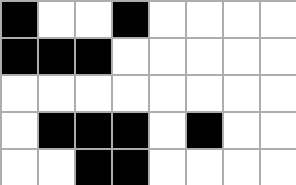[["black", "white", "white", "black", "white", "white", "white", "white"], ["black", "black", "black", "white", "white", "white", "white", "white"], ["white", "white", "white", "white", "white", "white", "white", "white"], ["white", "black", "black", "black", "white", "black", "white", "white"], ["white", "white", "black", "black", "white", "white", "white", "white"]]